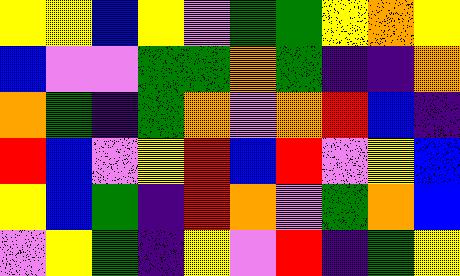[["yellow", "yellow", "blue", "yellow", "violet", "green", "green", "yellow", "orange", "yellow"], ["blue", "violet", "violet", "green", "green", "orange", "green", "indigo", "indigo", "orange"], ["orange", "green", "indigo", "green", "orange", "violet", "orange", "red", "blue", "indigo"], ["red", "blue", "violet", "yellow", "red", "blue", "red", "violet", "yellow", "blue"], ["yellow", "blue", "green", "indigo", "red", "orange", "violet", "green", "orange", "blue"], ["violet", "yellow", "green", "indigo", "yellow", "violet", "red", "indigo", "green", "yellow"]]